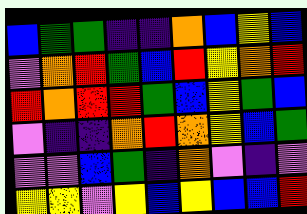[["blue", "green", "green", "indigo", "indigo", "orange", "blue", "yellow", "blue"], ["violet", "orange", "red", "green", "blue", "red", "yellow", "orange", "red"], ["red", "orange", "red", "red", "green", "blue", "yellow", "green", "blue"], ["violet", "indigo", "indigo", "orange", "red", "orange", "yellow", "blue", "green"], ["violet", "violet", "blue", "green", "indigo", "orange", "violet", "indigo", "violet"], ["yellow", "yellow", "violet", "yellow", "blue", "yellow", "blue", "blue", "red"]]